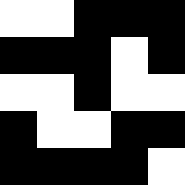[["white", "white", "black", "black", "black"], ["black", "black", "black", "white", "black"], ["white", "white", "black", "white", "white"], ["black", "white", "white", "black", "black"], ["black", "black", "black", "black", "white"]]